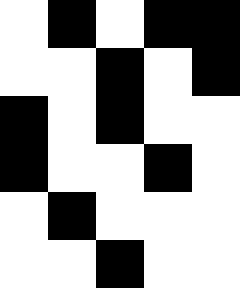[["white", "black", "white", "black", "black"], ["white", "white", "black", "white", "black"], ["black", "white", "black", "white", "white"], ["black", "white", "white", "black", "white"], ["white", "black", "white", "white", "white"], ["white", "white", "black", "white", "white"]]